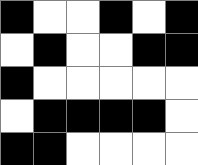[["black", "white", "white", "black", "white", "black"], ["white", "black", "white", "white", "black", "black"], ["black", "white", "white", "white", "white", "white"], ["white", "black", "black", "black", "black", "white"], ["black", "black", "white", "white", "white", "white"]]